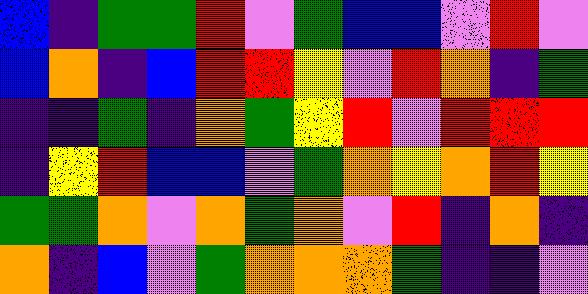[["blue", "indigo", "green", "green", "red", "violet", "green", "blue", "blue", "violet", "red", "violet"], ["blue", "orange", "indigo", "blue", "red", "red", "yellow", "violet", "red", "orange", "indigo", "green"], ["indigo", "indigo", "green", "indigo", "orange", "green", "yellow", "red", "violet", "red", "red", "red"], ["indigo", "yellow", "red", "blue", "blue", "violet", "green", "orange", "yellow", "orange", "red", "yellow"], ["green", "green", "orange", "violet", "orange", "green", "orange", "violet", "red", "indigo", "orange", "indigo"], ["orange", "indigo", "blue", "violet", "green", "orange", "orange", "orange", "green", "indigo", "indigo", "violet"]]